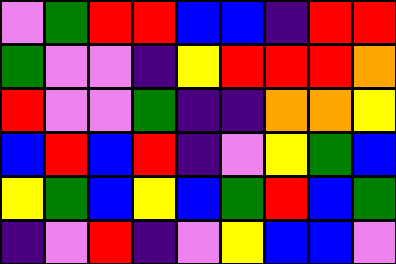[["violet", "green", "red", "red", "blue", "blue", "indigo", "red", "red"], ["green", "violet", "violet", "indigo", "yellow", "red", "red", "red", "orange"], ["red", "violet", "violet", "green", "indigo", "indigo", "orange", "orange", "yellow"], ["blue", "red", "blue", "red", "indigo", "violet", "yellow", "green", "blue"], ["yellow", "green", "blue", "yellow", "blue", "green", "red", "blue", "green"], ["indigo", "violet", "red", "indigo", "violet", "yellow", "blue", "blue", "violet"]]